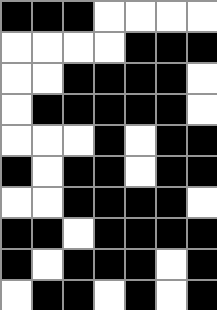[["black", "black", "black", "white", "white", "white", "white"], ["white", "white", "white", "white", "black", "black", "black"], ["white", "white", "black", "black", "black", "black", "white"], ["white", "black", "black", "black", "black", "black", "white"], ["white", "white", "white", "black", "white", "black", "black"], ["black", "white", "black", "black", "white", "black", "black"], ["white", "white", "black", "black", "black", "black", "white"], ["black", "black", "white", "black", "black", "black", "black"], ["black", "white", "black", "black", "black", "white", "black"], ["white", "black", "black", "white", "black", "white", "black"]]